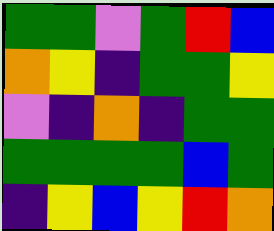[["green", "green", "violet", "green", "red", "blue"], ["orange", "yellow", "indigo", "green", "green", "yellow"], ["violet", "indigo", "orange", "indigo", "green", "green"], ["green", "green", "green", "green", "blue", "green"], ["indigo", "yellow", "blue", "yellow", "red", "orange"]]